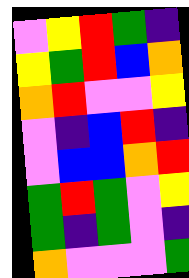[["violet", "yellow", "red", "green", "indigo"], ["yellow", "green", "red", "blue", "orange"], ["orange", "red", "violet", "violet", "yellow"], ["violet", "indigo", "blue", "red", "indigo"], ["violet", "blue", "blue", "orange", "red"], ["green", "red", "green", "violet", "yellow"], ["green", "indigo", "green", "violet", "indigo"], ["orange", "violet", "violet", "violet", "green"]]